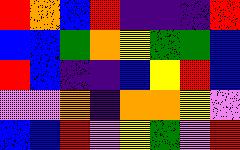[["red", "orange", "blue", "red", "indigo", "indigo", "indigo", "red"], ["blue", "blue", "green", "orange", "yellow", "green", "green", "blue"], ["red", "blue", "indigo", "indigo", "blue", "yellow", "red", "blue"], ["violet", "violet", "orange", "indigo", "orange", "orange", "yellow", "violet"], ["blue", "blue", "red", "violet", "yellow", "green", "violet", "red"]]